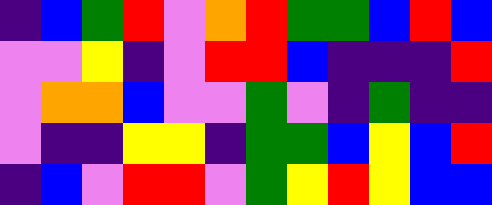[["indigo", "blue", "green", "red", "violet", "orange", "red", "green", "green", "blue", "red", "blue"], ["violet", "violet", "yellow", "indigo", "violet", "red", "red", "blue", "indigo", "indigo", "indigo", "red"], ["violet", "orange", "orange", "blue", "violet", "violet", "green", "violet", "indigo", "green", "indigo", "indigo"], ["violet", "indigo", "indigo", "yellow", "yellow", "indigo", "green", "green", "blue", "yellow", "blue", "red"], ["indigo", "blue", "violet", "red", "red", "violet", "green", "yellow", "red", "yellow", "blue", "blue"]]